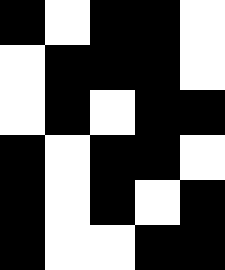[["black", "white", "black", "black", "white"], ["white", "black", "black", "black", "white"], ["white", "black", "white", "black", "black"], ["black", "white", "black", "black", "white"], ["black", "white", "black", "white", "black"], ["black", "white", "white", "black", "black"]]